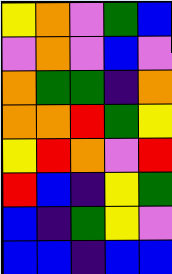[["yellow", "orange", "violet", "green", "blue"], ["violet", "orange", "violet", "blue", "violet"], ["orange", "green", "green", "indigo", "orange"], ["orange", "orange", "red", "green", "yellow"], ["yellow", "red", "orange", "violet", "red"], ["red", "blue", "indigo", "yellow", "green"], ["blue", "indigo", "green", "yellow", "violet"], ["blue", "blue", "indigo", "blue", "blue"]]